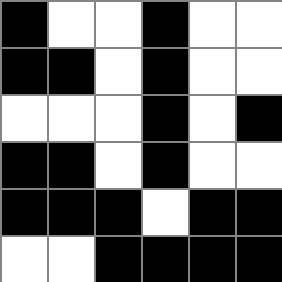[["black", "white", "white", "black", "white", "white"], ["black", "black", "white", "black", "white", "white"], ["white", "white", "white", "black", "white", "black"], ["black", "black", "white", "black", "white", "white"], ["black", "black", "black", "white", "black", "black"], ["white", "white", "black", "black", "black", "black"]]